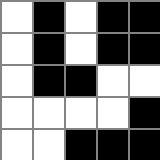[["white", "black", "white", "black", "black"], ["white", "black", "white", "black", "black"], ["white", "black", "black", "white", "white"], ["white", "white", "white", "white", "black"], ["white", "white", "black", "black", "black"]]